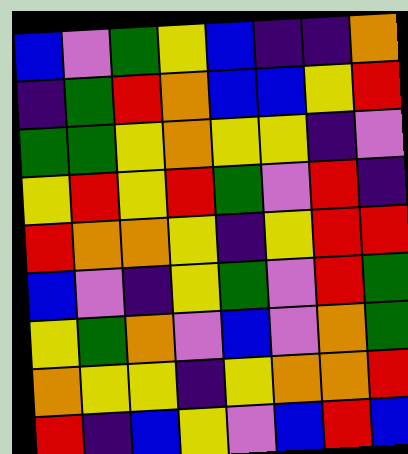[["blue", "violet", "green", "yellow", "blue", "indigo", "indigo", "orange"], ["indigo", "green", "red", "orange", "blue", "blue", "yellow", "red"], ["green", "green", "yellow", "orange", "yellow", "yellow", "indigo", "violet"], ["yellow", "red", "yellow", "red", "green", "violet", "red", "indigo"], ["red", "orange", "orange", "yellow", "indigo", "yellow", "red", "red"], ["blue", "violet", "indigo", "yellow", "green", "violet", "red", "green"], ["yellow", "green", "orange", "violet", "blue", "violet", "orange", "green"], ["orange", "yellow", "yellow", "indigo", "yellow", "orange", "orange", "red"], ["red", "indigo", "blue", "yellow", "violet", "blue", "red", "blue"]]